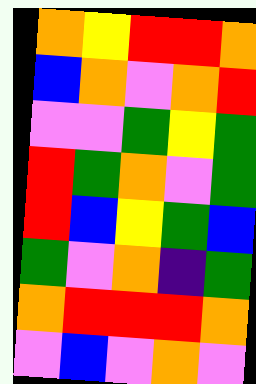[["orange", "yellow", "red", "red", "orange"], ["blue", "orange", "violet", "orange", "red"], ["violet", "violet", "green", "yellow", "green"], ["red", "green", "orange", "violet", "green"], ["red", "blue", "yellow", "green", "blue"], ["green", "violet", "orange", "indigo", "green"], ["orange", "red", "red", "red", "orange"], ["violet", "blue", "violet", "orange", "violet"]]